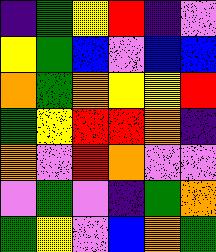[["indigo", "green", "yellow", "red", "indigo", "violet"], ["yellow", "green", "blue", "violet", "blue", "blue"], ["orange", "green", "orange", "yellow", "yellow", "red"], ["green", "yellow", "red", "red", "orange", "indigo"], ["orange", "violet", "red", "orange", "violet", "violet"], ["violet", "green", "violet", "indigo", "green", "orange"], ["green", "yellow", "violet", "blue", "orange", "green"]]